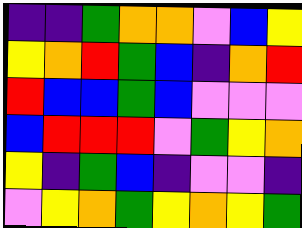[["indigo", "indigo", "green", "orange", "orange", "violet", "blue", "yellow"], ["yellow", "orange", "red", "green", "blue", "indigo", "orange", "red"], ["red", "blue", "blue", "green", "blue", "violet", "violet", "violet"], ["blue", "red", "red", "red", "violet", "green", "yellow", "orange"], ["yellow", "indigo", "green", "blue", "indigo", "violet", "violet", "indigo"], ["violet", "yellow", "orange", "green", "yellow", "orange", "yellow", "green"]]